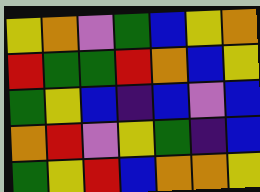[["yellow", "orange", "violet", "green", "blue", "yellow", "orange"], ["red", "green", "green", "red", "orange", "blue", "yellow"], ["green", "yellow", "blue", "indigo", "blue", "violet", "blue"], ["orange", "red", "violet", "yellow", "green", "indigo", "blue"], ["green", "yellow", "red", "blue", "orange", "orange", "yellow"]]